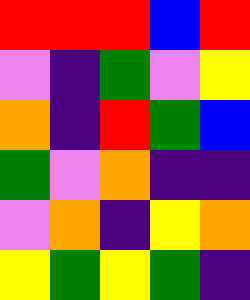[["red", "red", "red", "blue", "red"], ["violet", "indigo", "green", "violet", "yellow"], ["orange", "indigo", "red", "green", "blue"], ["green", "violet", "orange", "indigo", "indigo"], ["violet", "orange", "indigo", "yellow", "orange"], ["yellow", "green", "yellow", "green", "indigo"]]